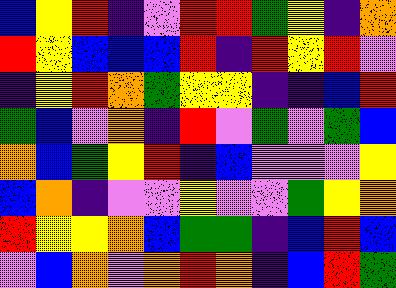[["blue", "yellow", "red", "indigo", "violet", "red", "red", "green", "yellow", "indigo", "orange"], ["red", "yellow", "blue", "blue", "blue", "red", "indigo", "red", "yellow", "red", "violet"], ["indigo", "yellow", "red", "orange", "green", "yellow", "yellow", "indigo", "indigo", "blue", "red"], ["green", "blue", "violet", "orange", "indigo", "red", "violet", "green", "violet", "green", "blue"], ["orange", "blue", "green", "yellow", "red", "indigo", "blue", "violet", "violet", "violet", "yellow"], ["blue", "orange", "indigo", "violet", "violet", "yellow", "violet", "violet", "green", "yellow", "orange"], ["red", "yellow", "yellow", "orange", "blue", "green", "green", "indigo", "blue", "red", "blue"], ["violet", "blue", "orange", "violet", "orange", "red", "orange", "indigo", "blue", "red", "green"]]